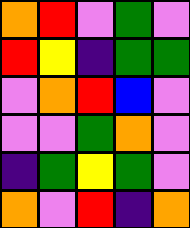[["orange", "red", "violet", "green", "violet"], ["red", "yellow", "indigo", "green", "green"], ["violet", "orange", "red", "blue", "violet"], ["violet", "violet", "green", "orange", "violet"], ["indigo", "green", "yellow", "green", "violet"], ["orange", "violet", "red", "indigo", "orange"]]